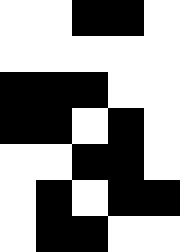[["white", "white", "black", "black", "white"], ["white", "white", "white", "white", "white"], ["black", "black", "black", "white", "white"], ["black", "black", "white", "black", "white"], ["white", "white", "black", "black", "white"], ["white", "black", "white", "black", "black"], ["white", "black", "black", "white", "white"]]